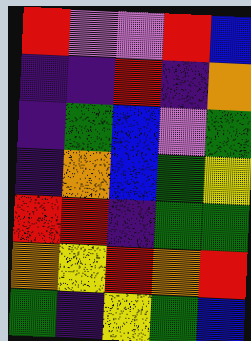[["red", "violet", "violet", "red", "blue"], ["indigo", "indigo", "red", "indigo", "orange"], ["indigo", "green", "blue", "violet", "green"], ["indigo", "orange", "blue", "green", "yellow"], ["red", "red", "indigo", "green", "green"], ["orange", "yellow", "red", "orange", "red"], ["green", "indigo", "yellow", "green", "blue"]]